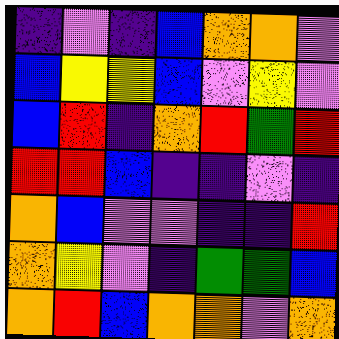[["indigo", "violet", "indigo", "blue", "orange", "orange", "violet"], ["blue", "yellow", "yellow", "blue", "violet", "yellow", "violet"], ["blue", "red", "indigo", "orange", "red", "green", "red"], ["red", "red", "blue", "indigo", "indigo", "violet", "indigo"], ["orange", "blue", "violet", "violet", "indigo", "indigo", "red"], ["orange", "yellow", "violet", "indigo", "green", "green", "blue"], ["orange", "red", "blue", "orange", "orange", "violet", "orange"]]